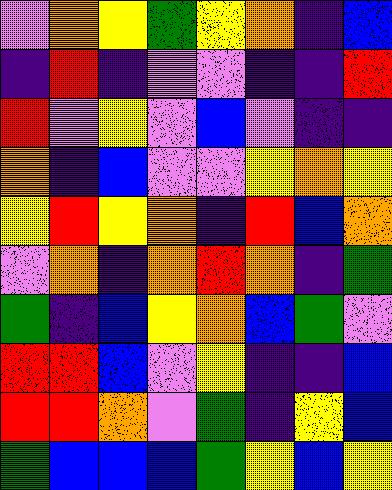[["violet", "orange", "yellow", "green", "yellow", "orange", "indigo", "blue"], ["indigo", "red", "indigo", "violet", "violet", "indigo", "indigo", "red"], ["red", "violet", "yellow", "violet", "blue", "violet", "indigo", "indigo"], ["orange", "indigo", "blue", "violet", "violet", "yellow", "orange", "yellow"], ["yellow", "red", "yellow", "orange", "indigo", "red", "blue", "orange"], ["violet", "orange", "indigo", "orange", "red", "orange", "indigo", "green"], ["green", "indigo", "blue", "yellow", "orange", "blue", "green", "violet"], ["red", "red", "blue", "violet", "yellow", "indigo", "indigo", "blue"], ["red", "red", "orange", "violet", "green", "indigo", "yellow", "blue"], ["green", "blue", "blue", "blue", "green", "yellow", "blue", "yellow"]]